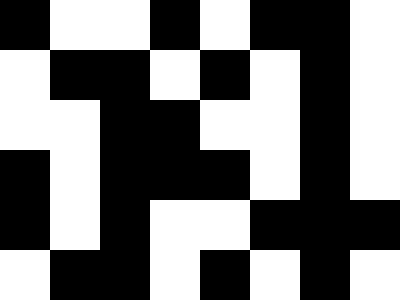[["black", "white", "white", "black", "white", "black", "black", "white"], ["white", "black", "black", "white", "black", "white", "black", "white"], ["white", "white", "black", "black", "white", "white", "black", "white"], ["black", "white", "black", "black", "black", "white", "black", "white"], ["black", "white", "black", "white", "white", "black", "black", "black"], ["white", "black", "black", "white", "black", "white", "black", "white"]]